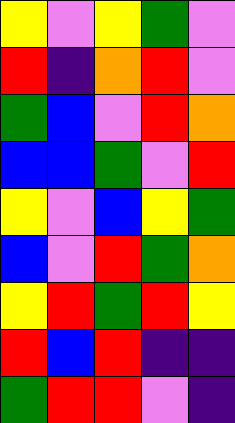[["yellow", "violet", "yellow", "green", "violet"], ["red", "indigo", "orange", "red", "violet"], ["green", "blue", "violet", "red", "orange"], ["blue", "blue", "green", "violet", "red"], ["yellow", "violet", "blue", "yellow", "green"], ["blue", "violet", "red", "green", "orange"], ["yellow", "red", "green", "red", "yellow"], ["red", "blue", "red", "indigo", "indigo"], ["green", "red", "red", "violet", "indigo"]]